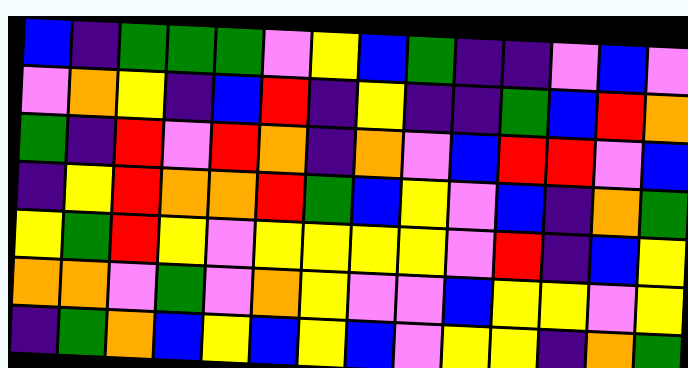[["blue", "indigo", "green", "green", "green", "violet", "yellow", "blue", "green", "indigo", "indigo", "violet", "blue", "violet"], ["violet", "orange", "yellow", "indigo", "blue", "red", "indigo", "yellow", "indigo", "indigo", "green", "blue", "red", "orange"], ["green", "indigo", "red", "violet", "red", "orange", "indigo", "orange", "violet", "blue", "red", "red", "violet", "blue"], ["indigo", "yellow", "red", "orange", "orange", "red", "green", "blue", "yellow", "violet", "blue", "indigo", "orange", "green"], ["yellow", "green", "red", "yellow", "violet", "yellow", "yellow", "yellow", "yellow", "violet", "red", "indigo", "blue", "yellow"], ["orange", "orange", "violet", "green", "violet", "orange", "yellow", "violet", "violet", "blue", "yellow", "yellow", "violet", "yellow"], ["indigo", "green", "orange", "blue", "yellow", "blue", "yellow", "blue", "violet", "yellow", "yellow", "indigo", "orange", "green"]]